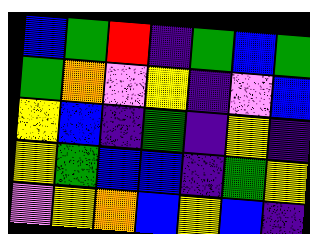[["blue", "green", "red", "indigo", "green", "blue", "green"], ["green", "orange", "violet", "yellow", "indigo", "violet", "blue"], ["yellow", "blue", "indigo", "green", "indigo", "yellow", "indigo"], ["yellow", "green", "blue", "blue", "indigo", "green", "yellow"], ["violet", "yellow", "orange", "blue", "yellow", "blue", "indigo"]]